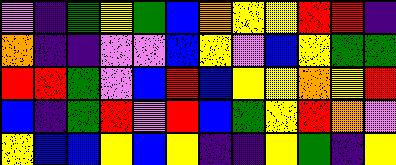[["violet", "indigo", "green", "yellow", "green", "blue", "orange", "yellow", "yellow", "red", "red", "indigo"], ["orange", "indigo", "indigo", "violet", "violet", "blue", "yellow", "violet", "blue", "yellow", "green", "green"], ["red", "red", "green", "violet", "blue", "red", "blue", "yellow", "yellow", "orange", "yellow", "red"], ["blue", "indigo", "green", "red", "violet", "red", "blue", "green", "yellow", "red", "orange", "violet"], ["yellow", "blue", "blue", "yellow", "blue", "yellow", "indigo", "indigo", "yellow", "green", "indigo", "yellow"]]